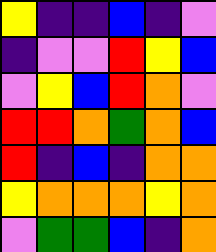[["yellow", "indigo", "indigo", "blue", "indigo", "violet"], ["indigo", "violet", "violet", "red", "yellow", "blue"], ["violet", "yellow", "blue", "red", "orange", "violet"], ["red", "red", "orange", "green", "orange", "blue"], ["red", "indigo", "blue", "indigo", "orange", "orange"], ["yellow", "orange", "orange", "orange", "yellow", "orange"], ["violet", "green", "green", "blue", "indigo", "orange"]]